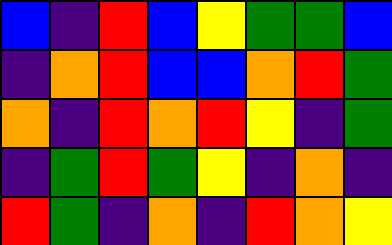[["blue", "indigo", "red", "blue", "yellow", "green", "green", "blue"], ["indigo", "orange", "red", "blue", "blue", "orange", "red", "green"], ["orange", "indigo", "red", "orange", "red", "yellow", "indigo", "green"], ["indigo", "green", "red", "green", "yellow", "indigo", "orange", "indigo"], ["red", "green", "indigo", "orange", "indigo", "red", "orange", "yellow"]]